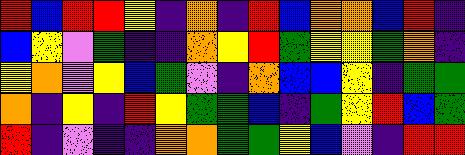[["red", "blue", "red", "red", "yellow", "indigo", "orange", "indigo", "red", "blue", "orange", "orange", "blue", "red", "indigo"], ["blue", "yellow", "violet", "green", "indigo", "indigo", "orange", "yellow", "red", "green", "yellow", "yellow", "green", "orange", "indigo"], ["yellow", "orange", "violet", "yellow", "blue", "green", "violet", "indigo", "orange", "blue", "blue", "yellow", "indigo", "green", "green"], ["orange", "indigo", "yellow", "indigo", "red", "yellow", "green", "green", "blue", "indigo", "green", "yellow", "red", "blue", "green"], ["red", "indigo", "violet", "indigo", "indigo", "orange", "orange", "green", "green", "yellow", "blue", "violet", "indigo", "red", "red"]]